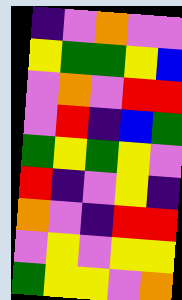[["indigo", "violet", "orange", "violet", "violet"], ["yellow", "green", "green", "yellow", "blue"], ["violet", "orange", "violet", "red", "red"], ["violet", "red", "indigo", "blue", "green"], ["green", "yellow", "green", "yellow", "violet"], ["red", "indigo", "violet", "yellow", "indigo"], ["orange", "violet", "indigo", "red", "red"], ["violet", "yellow", "violet", "yellow", "yellow"], ["green", "yellow", "yellow", "violet", "orange"]]